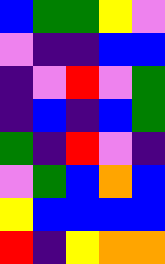[["blue", "green", "green", "yellow", "violet"], ["violet", "indigo", "indigo", "blue", "blue"], ["indigo", "violet", "red", "violet", "green"], ["indigo", "blue", "indigo", "blue", "green"], ["green", "indigo", "red", "violet", "indigo"], ["violet", "green", "blue", "orange", "blue"], ["yellow", "blue", "blue", "blue", "blue"], ["red", "indigo", "yellow", "orange", "orange"]]